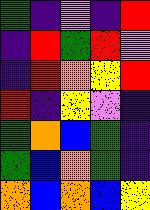[["green", "indigo", "violet", "indigo", "red"], ["indigo", "red", "green", "red", "violet"], ["indigo", "red", "orange", "yellow", "red"], ["red", "indigo", "yellow", "violet", "indigo"], ["green", "orange", "blue", "green", "indigo"], ["green", "blue", "orange", "green", "indigo"], ["orange", "blue", "orange", "blue", "yellow"]]